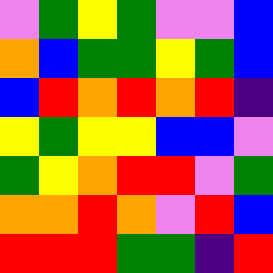[["violet", "green", "yellow", "green", "violet", "violet", "blue"], ["orange", "blue", "green", "green", "yellow", "green", "blue"], ["blue", "red", "orange", "red", "orange", "red", "indigo"], ["yellow", "green", "yellow", "yellow", "blue", "blue", "violet"], ["green", "yellow", "orange", "red", "red", "violet", "green"], ["orange", "orange", "red", "orange", "violet", "red", "blue"], ["red", "red", "red", "green", "green", "indigo", "red"]]